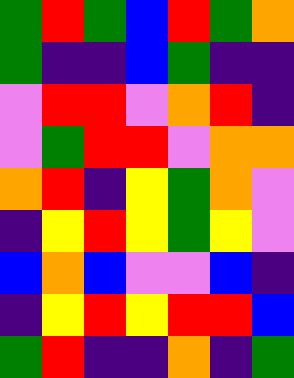[["green", "red", "green", "blue", "red", "green", "orange"], ["green", "indigo", "indigo", "blue", "green", "indigo", "indigo"], ["violet", "red", "red", "violet", "orange", "red", "indigo"], ["violet", "green", "red", "red", "violet", "orange", "orange"], ["orange", "red", "indigo", "yellow", "green", "orange", "violet"], ["indigo", "yellow", "red", "yellow", "green", "yellow", "violet"], ["blue", "orange", "blue", "violet", "violet", "blue", "indigo"], ["indigo", "yellow", "red", "yellow", "red", "red", "blue"], ["green", "red", "indigo", "indigo", "orange", "indigo", "green"]]